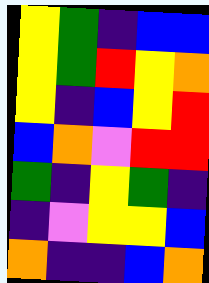[["yellow", "green", "indigo", "blue", "blue"], ["yellow", "green", "red", "yellow", "orange"], ["yellow", "indigo", "blue", "yellow", "red"], ["blue", "orange", "violet", "red", "red"], ["green", "indigo", "yellow", "green", "indigo"], ["indigo", "violet", "yellow", "yellow", "blue"], ["orange", "indigo", "indigo", "blue", "orange"]]